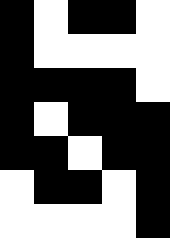[["black", "white", "black", "black", "white"], ["black", "white", "white", "white", "white"], ["black", "black", "black", "black", "white"], ["black", "white", "black", "black", "black"], ["black", "black", "white", "black", "black"], ["white", "black", "black", "white", "black"], ["white", "white", "white", "white", "black"]]